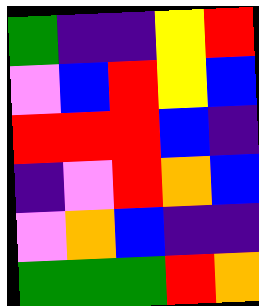[["green", "indigo", "indigo", "yellow", "red"], ["violet", "blue", "red", "yellow", "blue"], ["red", "red", "red", "blue", "indigo"], ["indigo", "violet", "red", "orange", "blue"], ["violet", "orange", "blue", "indigo", "indigo"], ["green", "green", "green", "red", "orange"]]